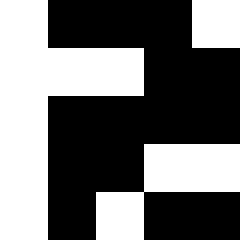[["white", "black", "black", "black", "white"], ["white", "white", "white", "black", "black"], ["white", "black", "black", "black", "black"], ["white", "black", "black", "white", "white"], ["white", "black", "white", "black", "black"]]